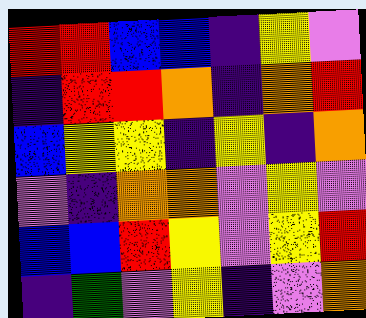[["red", "red", "blue", "blue", "indigo", "yellow", "violet"], ["indigo", "red", "red", "orange", "indigo", "orange", "red"], ["blue", "yellow", "yellow", "indigo", "yellow", "indigo", "orange"], ["violet", "indigo", "orange", "orange", "violet", "yellow", "violet"], ["blue", "blue", "red", "yellow", "violet", "yellow", "red"], ["indigo", "green", "violet", "yellow", "indigo", "violet", "orange"]]